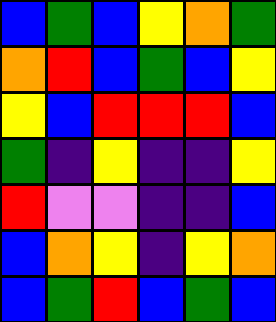[["blue", "green", "blue", "yellow", "orange", "green"], ["orange", "red", "blue", "green", "blue", "yellow"], ["yellow", "blue", "red", "red", "red", "blue"], ["green", "indigo", "yellow", "indigo", "indigo", "yellow"], ["red", "violet", "violet", "indigo", "indigo", "blue"], ["blue", "orange", "yellow", "indigo", "yellow", "orange"], ["blue", "green", "red", "blue", "green", "blue"]]